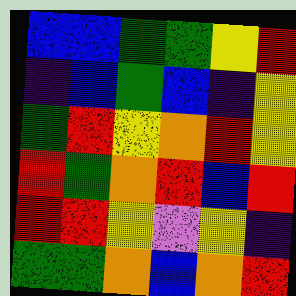[["blue", "blue", "green", "green", "yellow", "red"], ["indigo", "blue", "green", "blue", "indigo", "yellow"], ["green", "red", "yellow", "orange", "red", "yellow"], ["red", "green", "orange", "red", "blue", "red"], ["red", "red", "yellow", "violet", "yellow", "indigo"], ["green", "green", "orange", "blue", "orange", "red"]]